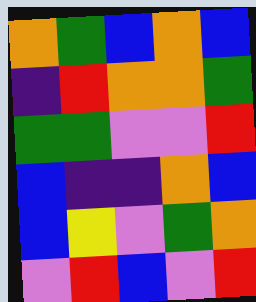[["orange", "green", "blue", "orange", "blue"], ["indigo", "red", "orange", "orange", "green"], ["green", "green", "violet", "violet", "red"], ["blue", "indigo", "indigo", "orange", "blue"], ["blue", "yellow", "violet", "green", "orange"], ["violet", "red", "blue", "violet", "red"]]